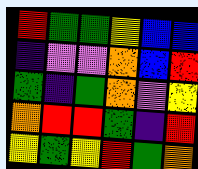[["red", "green", "green", "yellow", "blue", "blue"], ["indigo", "violet", "violet", "orange", "blue", "red"], ["green", "indigo", "green", "orange", "violet", "yellow"], ["orange", "red", "red", "green", "indigo", "red"], ["yellow", "green", "yellow", "red", "green", "orange"]]